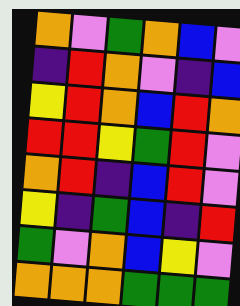[["orange", "violet", "green", "orange", "blue", "violet"], ["indigo", "red", "orange", "violet", "indigo", "blue"], ["yellow", "red", "orange", "blue", "red", "orange"], ["red", "red", "yellow", "green", "red", "violet"], ["orange", "red", "indigo", "blue", "red", "violet"], ["yellow", "indigo", "green", "blue", "indigo", "red"], ["green", "violet", "orange", "blue", "yellow", "violet"], ["orange", "orange", "orange", "green", "green", "green"]]